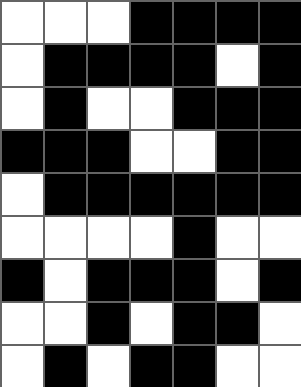[["white", "white", "white", "black", "black", "black", "black"], ["white", "black", "black", "black", "black", "white", "black"], ["white", "black", "white", "white", "black", "black", "black"], ["black", "black", "black", "white", "white", "black", "black"], ["white", "black", "black", "black", "black", "black", "black"], ["white", "white", "white", "white", "black", "white", "white"], ["black", "white", "black", "black", "black", "white", "black"], ["white", "white", "black", "white", "black", "black", "white"], ["white", "black", "white", "black", "black", "white", "white"]]